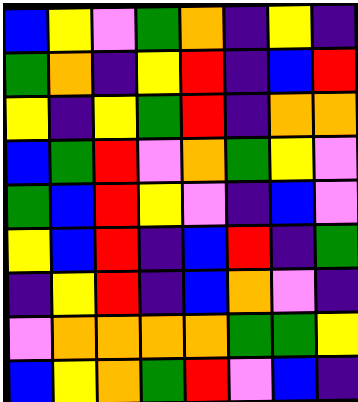[["blue", "yellow", "violet", "green", "orange", "indigo", "yellow", "indigo"], ["green", "orange", "indigo", "yellow", "red", "indigo", "blue", "red"], ["yellow", "indigo", "yellow", "green", "red", "indigo", "orange", "orange"], ["blue", "green", "red", "violet", "orange", "green", "yellow", "violet"], ["green", "blue", "red", "yellow", "violet", "indigo", "blue", "violet"], ["yellow", "blue", "red", "indigo", "blue", "red", "indigo", "green"], ["indigo", "yellow", "red", "indigo", "blue", "orange", "violet", "indigo"], ["violet", "orange", "orange", "orange", "orange", "green", "green", "yellow"], ["blue", "yellow", "orange", "green", "red", "violet", "blue", "indigo"]]